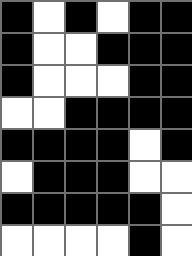[["black", "white", "black", "white", "black", "black"], ["black", "white", "white", "black", "black", "black"], ["black", "white", "white", "white", "black", "black"], ["white", "white", "black", "black", "black", "black"], ["black", "black", "black", "black", "white", "black"], ["white", "black", "black", "black", "white", "white"], ["black", "black", "black", "black", "black", "white"], ["white", "white", "white", "white", "black", "white"]]